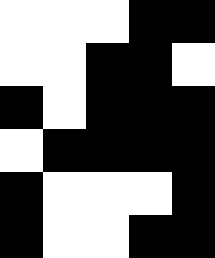[["white", "white", "white", "black", "black"], ["white", "white", "black", "black", "white"], ["black", "white", "black", "black", "black"], ["white", "black", "black", "black", "black"], ["black", "white", "white", "white", "black"], ["black", "white", "white", "black", "black"]]